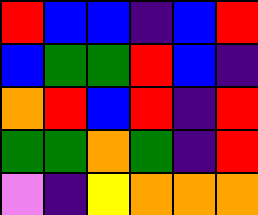[["red", "blue", "blue", "indigo", "blue", "red"], ["blue", "green", "green", "red", "blue", "indigo"], ["orange", "red", "blue", "red", "indigo", "red"], ["green", "green", "orange", "green", "indigo", "red"], ["violet", "indigo", "yellow", "orange", "orange", "orange"]]